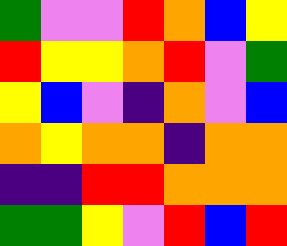[["green", "violet", "violet", "red", "orange", "blue", "yellow"], ["red", "yellow", "yellow", "orange", "red", "violet", "green"], ["yellow", "blue", "violet", "indigo", "orange", "violet", "blue"], ["orange", "yellow", "orange", "orange", "indigo", "orange", "orange"], ["indigo", "indigo", "red", "red", "orange", "orange", "orange"], ["green", "green", "yellow", "violet", "red", "blue", "red"]]